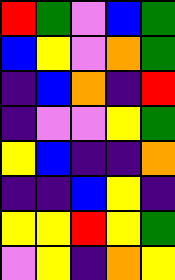[["red", "green", "violet", "blue", "green"], ["blue", "yellow", "violet", "orange", "green"], ["indigo", "blue", "orange", "indigo", "red"], ["indigo", "violet", "violet", "yellow", "green"], ["yellow", "blue", "indigo", "indigo", "orange"], ["indigo", "indigo", "blue", "yellow", "indigo"], ["yellow", "yellow", "red", "yellow", "green"], ["violet", "yellow", "indigo", "orange", "yellow"]]